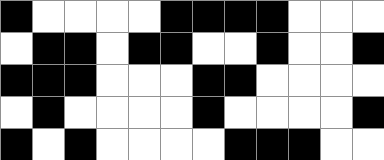[["black", "white", "white", "white", "white", "black", "black", "black", "black", "white", "white", "white"], ["white", "black", "black", "white", "black", "black", "white", "white", "black", "white", "white", "black"], ["black", "black", "black", "white", "white", "white", "black", "black", "white", "white", "white", "white"], ["white", "black", "white", "white", "white", "white", "black", "white", "white", "white", "white", "black"], ["black", "white", "black", "white", "white", "white", "white", "black", "black", "black", "white", "white"]]